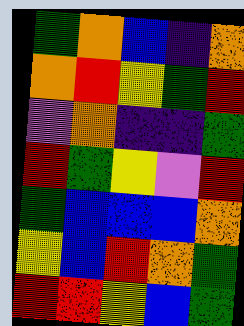[["green", "orange", "blue", "indigo", "orange"], ["orange", "red", "yellow", "green", "red"], ["violet", "orange", "indigo", "indigo", "green"], ["red", "green", "yellow", "violet", "red"], ["green", "blue", "blue", "blue", "orange"], ["yellow", "blue", "red", "orange", "green"], ["red", "red", "yellow", "blue", "green"]]